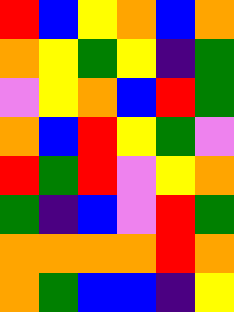[["red", "blue", "yellow", "orange", "blue", "orange"], ["orange", "yellow", "green", "yellow", "indigo", "green"], ["violet", "yellow", "orange", "blue", "red", "green"], ["orange", "blue", "red", "yellow", "green", "violet"], ["red", "green", "red", "violet", "yellow", "orange"], ["green", "indigo", "blue", "violet", "red", "green"], ["orange", "orange", "orange", "orange", "red", "orange"], ["orange", "green", "blue", "blue", "indigo", "yellow"]]